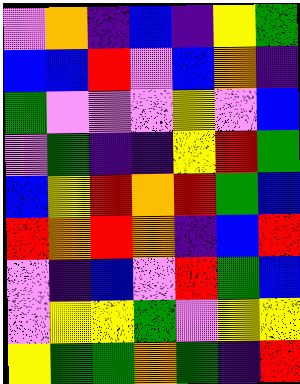[["violet", "orange", "indigo", "blue", "indigo", "yellow", "green"], ["blue", "blue", "red", "violet", "blue", "orange", "indigo"], ["green", "violet", "violet", "violet", "yellow", "violet", "blue"], ["violet", "green", "indigo", "indigo", "yellow", "red", "green"], ["blue", "yellow", "red", "orange", "red", "green", "blue"], ["red", "orange", "red", "orange", "indigo", "blue", "red"], ["violet", "indigo", "blue", "violet", "red", "green", "blue"], ["violet", "yellow", "yellow", "green", "violet", "yellow", "yellow"], ["yellow", "green", "green", "orange", "green", "indigo", "red"]]